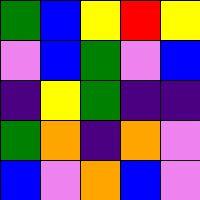[["green", "blue", "yellow", "red", "yellow"], ["violet", "blue", "green", "violet", "blue"], ["indigo", "yellow", "green", "indigo", "indigo"], ["green", "orange", "indigo", "orange", "violet"], ["blue", "violet", "orange", "blue", "violet"]]